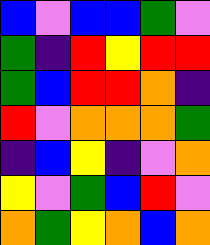[["blue", "violet", "blue", "blue", "green", "violet"], ["green", "indigo", "red", "yellow", "red", "red"], ["green", "blue", "red", "red", "orange", "indigo"], ["red", "violet", "orange", "orange", "orange", "green"], ["indigo", "blue", "yellow", "indigo", "violet", "orange"], ["yellow", "violet", "green", "blue", "red", "violet"], ["orange", "green", "yellow", "orange", "blue", "orange"]]